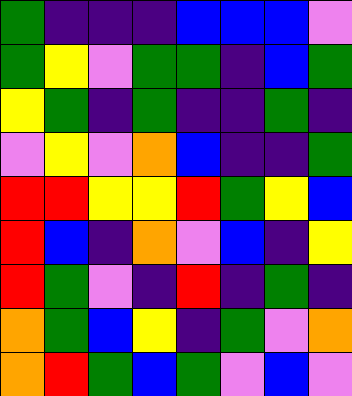[["green", "indigo", "indigo", "indigo", "blue", "blue", "blue", "violet"], ["green", "yellow", "violet", "green", "green", "indigo", "blue", "green"], ["yellow", "green", "indigo", "green", "indigo", "indigo", "green", "indigo"], ["violet", "yellow", "violet", "orange", "blue", "indigo", "indigo", "green"], ["red", "red", "yellow", "yellow", "red", "green", "yellow", "blue"], ["red", "blue", "indigo", "orange", "violet", "blue", "indigo", "yellow"], ["red", "green", "violet", "indigo", "red", "indigo", "green", "indigo"], ["orange", "green", "blue", "yellow", "indigo", "green", "violet", "orange"], ["orange", "red", "green", "blue", "green", "violet", "blue", "violet"]]